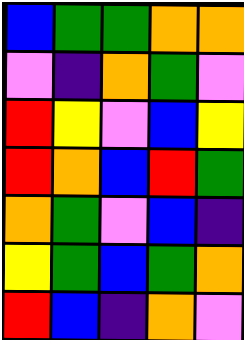[["blue", "green", "green", "orange", "orange"], ["violet", "indigo", "orange", "green", "violet"], ["red", "yellow", "violet", "blue", "yellow"], ["red", "orange", "blue", "red", "green"], ["orange", "green", "violet", "blue", "indigo"], ["yellow", "green", "blue", "green", "orange"], ["red", "blue", "indigo", "orange", "violet"]]